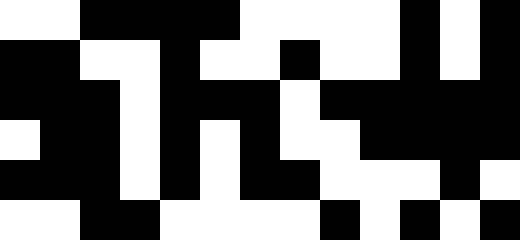[["white", "white", "black", "black", "black", "black", "white", "white", "white", "white", "black", "white", "black"], ["black", "black", "white", "white", "black", "white", "white", "black", "white", "white", "black", "white", "black"], ["black", "black", "black", "white", "black", "black", "black", "white", "black", "black", "black", "black", "black"], ["white", "black", "black", "white", "black", "white", "black", "white", "white", "black", "black", "black", "black"], ["black", "black", "black", "white", "black", "white", "black", "black", "white", "white", "white", "black", "white"], ["white", "white", "black", "black", "white", "white", "white", "white", "black", "white", "black", "white", "black"]]